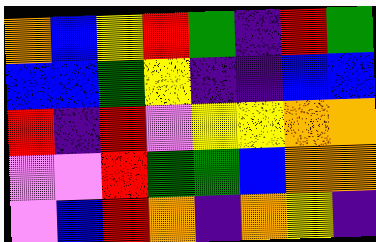[["orange", "blue", "yellow", "red", "green", "indigo", "red", "green"], ["blue", "blue", "green", "yellow", "indigo", "indigo", "blue", "blue"], ["red", "indigo", "red", "violet", "yellow", "yellow", "orange", "orange"], ["violet", "violet", "red", "green", "green", "blue", "orange", "orange"], ["violet", "blue", "red", "orange", "indigo", "orange", "yellow", "indigo"]]